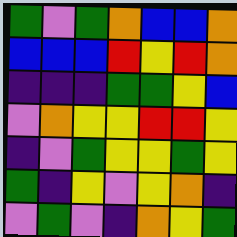[["green", "violet", "green", "orange", "blue", "blue", "orange"], ["blue", "blue", "blue", "red", "yellow", "red", "orange"], ["indigo", "indigo", "indigo", "green", "green", "yellow", "blue"], ["violet", "orange", "yellow", "yellow", "red", "red", "yellow"], ["indigo", "violet", "green", "yellow", "yellow", "green", "yellow"], ["green", "indigo", "yellow", "violet", "yellow", "orange", "indigo"], ["violet", "green", "violet", "indigo", "orange", "yellow", "green"]]